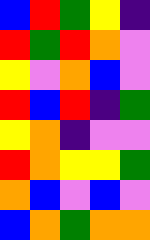[["blue", "red", "green", "yellow", "indigo"], ["red", "green", "red", "orange", "violet"], ["yellow", "violet", "orange", "blue", "violet"], ["red", "blue", "red", "indigo", "green"], ["yellow", "orange", "indigo", "violet", "violet"], ["red", "orange", "yellow", "yellow", "green"], ["orange", "blue", "violet", "blue", "violet"], ["blue", "orange", "green", "orange", "orange"]]